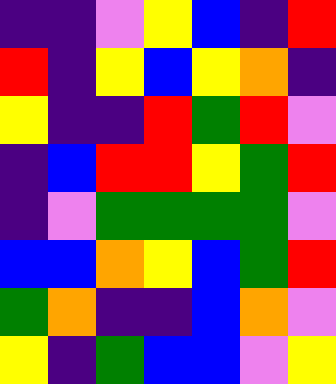[["indigo", "indigo", "violet", "yellow", "blue", "indigo", "red"], ["red", "indigo", "yellow", "blue", "yellow", "orange", "indigo"], ["yellow", "indigo", "indigo", "red", "green", "red", "violet"], ["indigo", "blue", "red", "red", "yellow", "green", "red"], ["indigo", "violet", "green", "green", "green", "green", "violet"], ["blue", "blue", "orange", "yellow", "blue", "green", "red"], ["green", "orange", "indigo", "indigo", "blue", "orange", "violet"], ["yellow", "indigo", "green", "blue", "blue", "violet", "yellow"]]